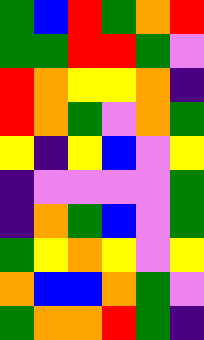[["green", "blue", "red", "green", "orange", "red"], ["green", "green", "red", "red", "green", "violet"], ["red", "orange", "yellow", "yellow", "orange", "indigo"], ["red", "orange", "green", "violet", "orange", "green"], ["yellow", "indigo", "yellow", "blue", "violet", "yellow"], ["indigo", "violet", "violet", "violet", "violet", "green"], ["indigo", "orange", "green", "blue", "violet", "green"], ["green", "yellow", "orange", "yellow", "violet", "yellow"], ["orange", "blue", "blue", "orange", "green", "violet"], ["green", "orange", "orange", "red", "green", "indigo"]]